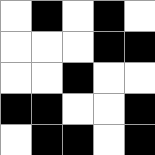[["white", "black", "white", "black", "white"], ["white", "white", "white", "black", "black"], ["white", "white", "black", "white", "white"], ["black", "black", "white", "white", "black"], ["white", "black", "black", "white", "black"]]